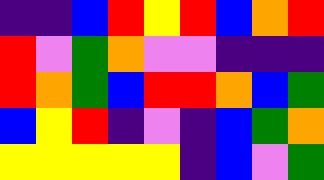[["indigo", "indigo", "blue", "red", "yellow", "red", "blue", "orange", "red"], ["red", "violet", "green", "orange", "violet", "violet", "indigo", "indigo", "indigo"], ["red", "orange", "green", "blue", "red", "red", "orange", "blue", "green"], ["blue", "yellow", "red", "indigo", "violet", "indigo", "blue", "green", "orange"], ["yellow", "yellow", "yellow", "yellow", "yellow", "indigo", "blue", "violet", "green"]]